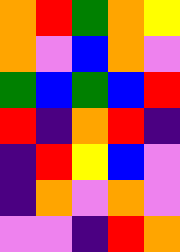[["orange", "red", "green", "orange", "yellow"], ["orange", "violet", "blue", "orange", "violet"], ["green", "blue", "green", "blue", "red"], ["red", "indigo", "orange", "red", "indigo"], ["indigo", "red", "yellow", "blue", "violet"], ["indigo", "orange", "violet", "orange", "violet"], ["violet", "violet", "indigo", "red", "orange"]]